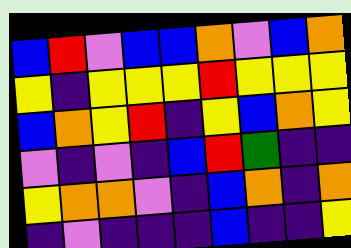[["blue", "red", "violet", "blue", "blue", "orange", "violet", "blue", "orange"], ["yellow", "indigo", "yellow", "yellow", "yellow", "red", "yellow", "yellow", "yellow"], ["blue", "orange", "yellow", "red", "indigo", "yellow", "blue", "orange", "yellow"], ["violet", "indigo", "violet", "indigo", "blue", "red", "green", "indigo", "indigo"], ["yellow", "orange", "orange", "violet", "indigo", "blue", "orange", "indigo", "orange"], ["indigo", "violet", "indigo", "indigo", "indigo", "blue", "indigo", "indigo", "yellow"]]